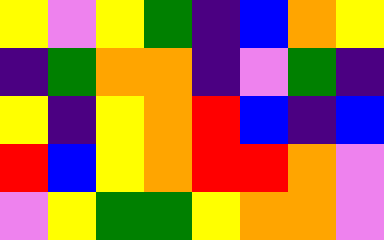[["yellow", "violet", "yellow", "green", "indigo", "blue", "orange", "yellow"], ["indigo", "green", "orange", "orange", "indigo", "violet", "green", "indigo"], ["yellow", "indigo", "yellow", "orange", "red", "blue", "indigo", "blue"], ["red", "blue", "yellow", "orange", "red", "red", "orange", "violet"], ["violet", "yellow", "green", "green", "yellow", "orange", "orange", "violet"]]